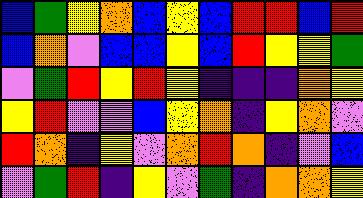[["blue", "green", "yellow", "orange", "blue", "yellow", "blue", "red", "red", "blue", "red"], ["blue", "orange", "violet", "blue", "blue", "yellow", "blue", "red", "yellow", "yellow", "green"], ["violet", "green", "red", "yellow", "red", "yellow", "indigo", "indigo", "indigo", "orange", "yellow"], ["yellow", "red", "violet", "violet", "blue", "yellow", "orange", "indigo", "yellow", "orange", "violet"], ["red", "orange", "indigo", "yellow", "violet", "orange", "red", "orange", "indigo", "violet", "blue"], ["violet", "green", "red", "indigo", "yellow", "violet", "green", "indigo", "orange", "orange", "yellow"]]